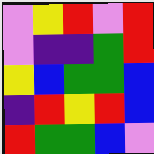[["violet", "yellow", "red", "violet", "red"], ["violet", "indigo", "indigo", "green", "red"], ["yellow", "blue", "green", "green", "blue"], ["indigo", "red", "yellow", "red", "blue"], ["red", "green", "green", "blue", "violet"]]